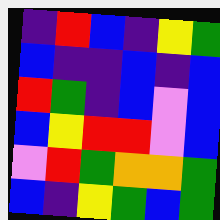[["indigo", "red", "blue", "indigo", "yellow", "green"], ["blue", "indigo", "indigo", "blue", "indigo", "blue"], ["red", "green", "indigo", "blue", "violet", "blue"], ["blue", "yellow", "red", "red", "violet", "blue"], ["violet", "red", "green", "orange", "orange", "green"], ["blue", "indigo", "yellow", "green", "blue", "green"]]